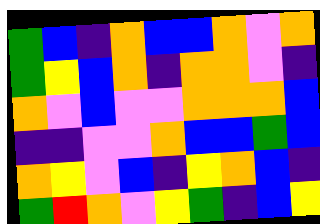[["green", "blue", "indigo", "orange", "blue", "blue", "orange", "violet", "orange"], ["green", "yellow", "blue", "orange", "indigo", "orange", "orange", "violet", "indigo"], ["orange", "violet", "blue", "violet", "violet", "orange", "orange", "orange", "blue"], ["indigo", "indigo", "violet", "violet", "orange", "blue", "blue", "green", "blue"], ["orange", "yellow", "violet", "blue", "indigo", "yellow", "orange", "blue", "indigo"], ["green", "red", "orange", "violet", "yellow", "green", "indigo", "blue", "yellow"]]